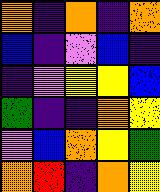[["orange", "indigo", "orange", "indigo", "orange"], ["blue", "indigo", "violet", "blue", "indigo"], ["indigo", "violet", "yellow", "yellow", "blue"], ["green", "indigo", "indigo", "orange", "yellow"], ["violet", "blue", "orange", "yellow", "green"], ["orange", "red", "indigo", "orange", "yellow"]]